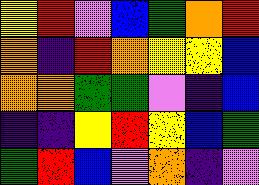[["yellow", "red", "violet", "blue", "green", "orange", "red"], ["orange", "indigo", "red", "orange", "yellow", "yellow", "blue"], ["orange", "orange", "green", "green", "violet", "indigo", "blue"], ["indigo", "indigo", "yellow", "red", "yellow", "blue", "green"], ["green", "red", "blue", "violet", "orange", "indigo", "violet"]]